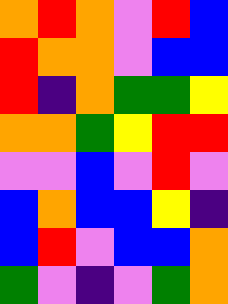[["orange", "red", "orange", "violet", "red", "blue"], ["red", "orange", "orange", "violet", "blue", "blue"], ["red", "indigo", "orange", "green", "green", "yellow"], ["orange", "orange", "green", "yellow", "red", "red"], ["violet", "violet", "blue", "violet", "red", "violet"], ["blue", "orange", "blue", "blue", "yellow", "indigo"], ["blue", "red", "violet", "blue", "blue", "orange"], ["green", "violet", "indigo", "violet", "green", "orange"]]